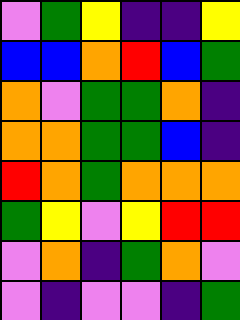[["violet", "green", "yellow", "indigo", "indigo", "yellow"], ["blue", "blue", "orange", "red", "blue", "green"], ["orange", "violet", "green", "green", "orange", "indigo"], ["orange", "orange", "green", "green", "blue", "indigo"], ["red", "orange", "green", "orange", "orange", "orange"], ["green", "yellow", "violet", "yellow", "red", "red"], ["violet", "orange", "indigo", "green", "orange", "violet"], ["violet", "indigo", "violet", "violet", "indigo", "green"]]